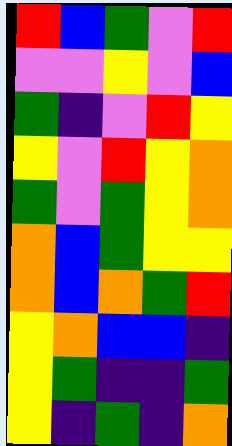[["red", "blue", "green", "violet", "red"], ["violet", "violet", "yellow", "violet", "blue"], ["green", "indigo", "violet", "red", "yellow"], ["yellow", "violet", "red", "yellow", "orange"], ["green", "violet", "green", "yellow", "orange"], ["orange", "blue", "green", "yellow", "yellow"], ["orange", "blue", "orange", "green", "red"], ["yellow", "orange", "blue", "blue", "indigo"], ["yellow", "green", "indigo", "indigo", "green"], ["yellow", "indigo", "green", "indigo", "orange"]]